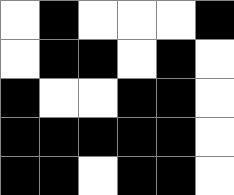[["white", "black", "white", "white", "white", "black"], ["white", "black", "black", "white", "black", "white"], ["black", "white", "white", "black", "black", "white"], ["black", "black", "black", "black", "black", "white"], ["black", "black", "white", "black", "black", "white"]]